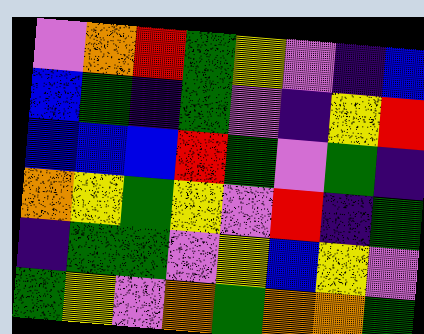[["violet", "orange", "red", "green", "yellow", "violet", "indigo", "blue"], ["blue", "green", "indigo", "green", "violet", "indigo", "yellow", "red"], ["blue", "blue", "blue", "red", "green", "violet", "green", "indigo"], ["orange", "yellow", "green", "yellow", "violet", "red", "indigo", "green"], ["indigo", "green", "green", "violet", "yellow", "blue", "yellow", "violet"], ["green", "yellow", "violet", "orange", "green", "orange", "orange", "green"]]